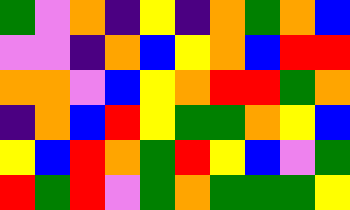[["green", "violet", "orange", "indigo", "yellow", "indigo", "orange", "green", "orange", "blue"], ["violet", "violet", "indigo", "orange", "blue", "yellow", "orange", "blue", "red", "red"], ["orange", "orange", "violet", "blue", "yellow", "orange", "red", "red", "green", "orange"], ["indigo", "orange", "blue", "red", "yellow", "green", "green", "orange", "yellow", "blue"], ["yellow", "blue", "red", "orange", "green", "red", "yellow", "blue", "violet", "green"], ["red", "green", "red", "violet", "green", "orange", "green", "green", "green", "yellow"]]